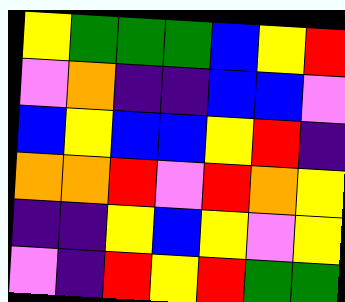[["yellow", "green", "green", "green", "blue", "yellow", "red"], ["violet", "orange", "indigo", "indigo", "blue", "blue", "violet"], ["blue", "yellow", "blue", "blue", "yellow", "red", "indigo"], ["orange", "orange", "red", "violet", "red", "orange", "yellow"], ["indigo", "indigo", "yellow", "blue", "yellow", "violet", "yellow"], ["violet", "indigo", "red", "yellow", "red", "green", "green"]]